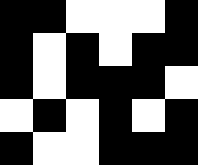[["black", "black", "white", "white", "white", "black"], ["black", "white", "black", "white", "black", "black"], ["black", "white", "black", "black", "black", "white"], ["white", "black", "white", "black", "white", "black"], ["black", "white", "white", "black", "black", "black"]]